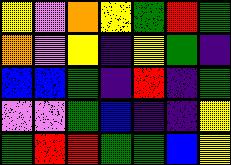[["yellow", "violet", "orange", "yellow", "green", "red", "green"], ["orange", "violet", "yellow", "indigo", "yellow", "green", "indigo"], ["blue", "blue", "green", "indigo", "red", "indigo", "green"], ["violet", "violet", "green", "blue", "indigo", "indigo", "yellow"], ["green", "red", "red", "green", "green", "blue", "yellow"]]